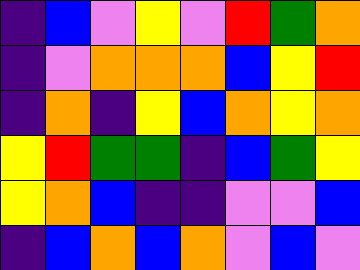[["indigo", "blue", "violet", "yellow", "violet", "red", "green", "orange"], ["indigo", "violet", "orange", "orange", "orange", "blue", "yellow", "red"], ["indigo", "orange", "indigo", "yellow", "blue", "orange", "yellow", "orange"], ["yellow", "red", "green", "green", "indigo", "blue", "green", "yellow"], ["yellow", "orange", "blue", "indigo", "indigo", "violet", "violet", "blue"], ["indigo", "blue", "orange", "blue", "orange", "violet", "blue", "violet"]]